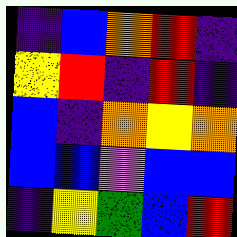[["indigo", "blue", "orange", "red", "indigo"], ["yellow", "red", "indigo", "red", "indigo"], ["blue", "indigo", "orange", "yellow", "orange"], ["blue", "blue", "violet", "blue", "blue"], ["indigo", "yellow", "green", "blue", "red"]]